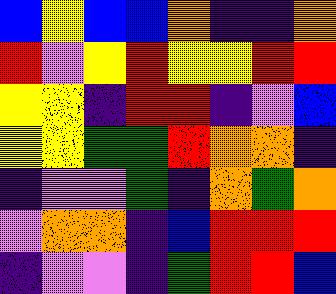[["blue", "yellow", "blue", "blue", "orange", "indigo", "indigo", "orange"], ["red", "violet", "yellow", "red", "yellow", "yellow", "red", "red"], ["yellow", "yellow", "indigo", "red", "red", "indigo", "violet", "blue"], ["yellow", "yellow", "green", "green", "red", "orange", "orange", "indigo"], ["indigo", "violet", "violet", "green", "indigo", "orange", "green", "orange"], ["violet", "orange", "orange", "indigo", "blue", "red", "red", "red"], ["indigo", "violet", "violet", "indigo", "green", "red", "red", "blue"]]